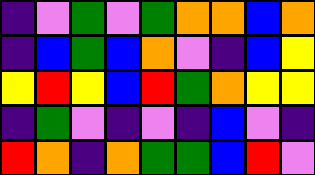[["indigo", "violet", "green", "violet", "green", "orange", "orange", "blue", "orange"], ["indigo", "blue", "green", "blue", "orange", "violet", "indigo", "blue", "yellow"], ["yellow", "red", "yellow", "blue", "red", "green", "orange", "yellow", "yellow"], ["indigo", "green", "violet", "indigo", "violet", "indigo", "blue", "violet", "indigo"], ["red", "orange", "indigo", "orange", "green", "green", "blue", "red", "violet"]]